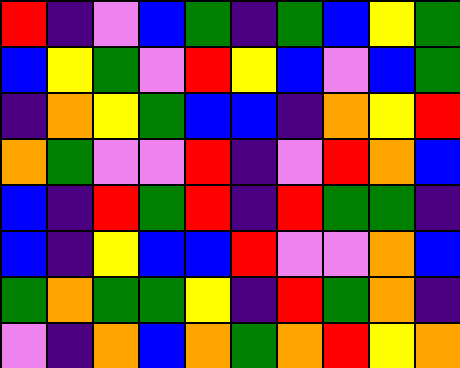[["red", "indigo", "violet", "blue", "green", "indigo", "green", "blue", "yellow", "green"], ["blue", "yellow", "green", "violet", "red", "yellow", "blue", "violet", "blue", "green"], ["indigo", "orange", "yellow", "green", "blue", "blue", "indigo", "orange", "yellow", "red"], ["orange", "green", "violet", "violet", "red", "indigo", "violet", "red", "orange", "blue"], ["blue", "indigo", "red", "green", "red", "indigo", "red", "green", "green", "indigo"], ["blue", "indigo", "yellow", "blue", "blue", "red", "violet", "violet", "orange", "blue"], ["green", "orange", "green", "green", "yellow", "indigo", "red", "green", "orange", "indigo"], ["violet", "indigo", "orange", "blue", "orange", "green", "orange", "red", "yellow", "orange"]]